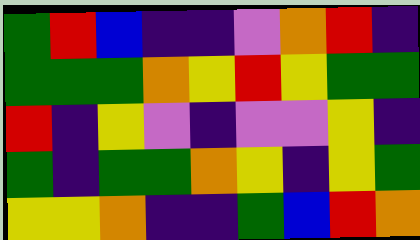[["green", "red", "blue", "indigo", "indigo", "violet", "orange", "red", "indigo"], ["green", "green", "green", "orange", "yellow", "red", "yellow", "green", "green"], ["red", "indigo", "yellow", "violet", "indigo", "violet", "violet", "yellow", "indigo"], ["green", "indigo", "green", "green", "orange", "yellow", "indigo", "yellow", "green"], ["yellow", "yellow", "orange", "indigo", "indigo", "green", "blue", "red", "orange"]]